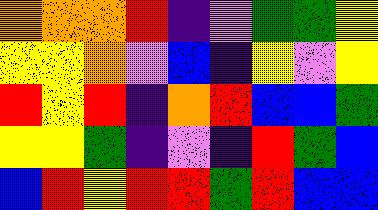[["orange", "orange", "orange", "red", "indigo", "violet", "green", "green", "yellow"], ["yellow", "yellow", "orange", "violet", "blue", "indigo", "yellow", "violet", "yellow"], ["red", "yellow", "red", "indigo", "orange", "red", "blue", "blue", "green"], ["yellow", "yellow", "green", "indigo", "violet", "indigo", "red", "green", "blue"], ["blue", "red", "yellow", "red", "red", "green", "red", "blue", "blue"]]